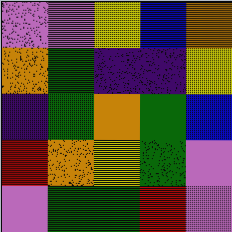[["violet", "violet", "yellow", "blue", "orange"], ["orange", "green", "indigo", "indigo", "yellow"], ["indigo", "green", "orange", "green", "blue"], ["red", "orange", "yellow", "green", "violet"], ["violet", "green", "green", "red", "violet"]]